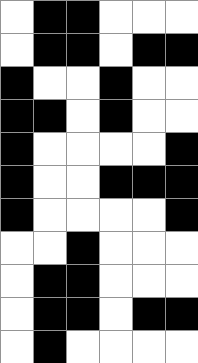[["white", "black", "black", "white", "white", "white"], ["white", "black", "black", "white", "black", "black"], ["black", "white", "white", "black", "white", "white"], ["black", "black", "white", "black", "white", "white"], ["black", "white", "white", "white", "white", "black"], ["black", "white", "white", "black", "black", "black"], ["black", "white", "white", "white", "white", "black"], ["white", "white", "black", "white", "white", "white"], ["white", "black", "black", "white", "white", "white"], ["white", "black", "black", "white", "black", "black"], ["white", "black", "white", "white", "white", "white"]]